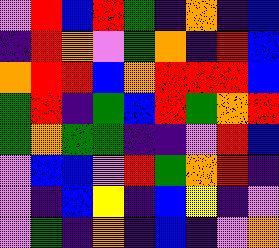[["violet", "red", "blue", "red", "green", "indigo", "orange", "indigo", "blue"], ["indigo", "red", "orange", "violet", "green", "orange", "indigo", "red", "blue"], ["orange", "red", "red", "blue", "orange", "red", "red", "red", "blue"], ["green", "red", "indigo", "green", "blue", "red", "green", "orange", "red"], ["green", "orange", "green", "green", "indigo", "indigo", "violet", "red", "blue"], ["violet", "blue", "blue", "violet", "red", "green", "orange", "red", "indigo"], ["violet", "indigo", "blue", "yellow", "indigo", "blue", "yellow", "indigo", "violet"], ["violet", "green", "indigo", "orange", "indigo", "blue", "indigo", "violet", "orange"]]